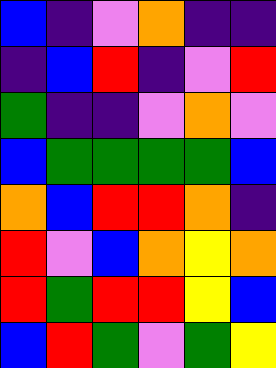[["blue", "indigo", "violet", "orange", "indigo", "indigo"], ["indigo", "blue", "red", "indigo", "violet", "red"], ["green", "indigo", "indigo", "violet", "orange", "violet"], ["blue", "green", "green", "green", "green", "blue"], ["orange", "blue", "red", "red", "orange", "indigo"], ["red", "violet", "blue", "orange", "yellow", "orange"], ["red", "green", "red", "red", "yellow", "blue"], ["blue", "red", "green", "violet", "green", "yellow"]]